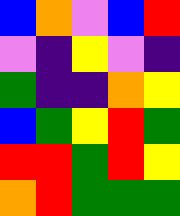[["blue", "orange", "violet", "blue", "red"], ["violet", "indigo", "yellow", "violet", "indigo"], ["green", "indigo", "indigo", "orange", "yellow"], ["blue", "green", "yellow", "red", "green"], ["red", "red", "green", "red", "yellow"], ["orange", "red", "green", "green", "green"]]